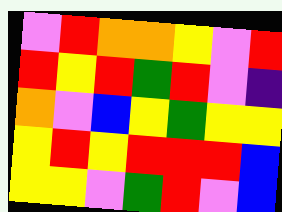[["violet", "red", "orange", "orange", "yellow", "violet", "red"], ["red", "yellow", "red", "green", "red", "violet", "indigo"], ["orange", "violet", "blue", "yellow", "green", "yellow", "yellow"], ["yellow", "red", "yellow", "red", "red", "red", "blue"], ["yellow", "yellow", "violet", "green", "red", "violet", "blue"]]